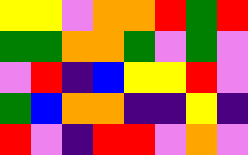[["yellow", "yellow", "violet", "orange", "orange", "red", "green", "red"], ["green", "green", "orange", "orange", "green", "violet", "green", "violet"], ["violet", "red", "indigo", "blue", "yellow", "yellow", "red", "violet"], ["green", "blue", "orange", "orange", "indigo", "indigo", "yellow", "indigo"], ["red", "violet", "indigo", "red", "red", "violet", "orange", "violet"]]